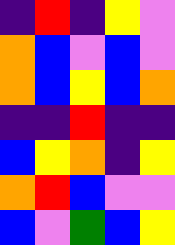[["indigo", "red", "indigo", "yellow", "violet"], ["orange", "blue", "violet", "blue", "violet"], ["orange", "blue", "yellow", "blue", "orange"], ["indigo", "indigo", "red", "indigo", "indigo"], ["blue", "yellow", "orange", "indigo", "yellow"], ["orange", "red", "blue", "violet", "violet"], ["blue", "violet", "green", "blue", "yellow"]]